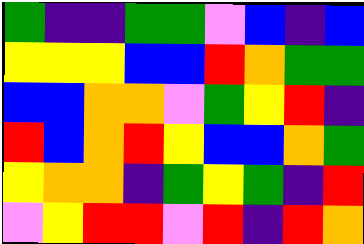[["green", "indigo", "indigo", "green", "green", "violet", "blue", "indigo", "blue"], ["yellow", "yellow", "yellow", "blue", "blue", "red", "orange", "green", "green"], ["blue", "blue", "orange", "orange", "violet", "green", "yellow", "red", "indigo"], ["red", "blue", "orange", "red", "yellow", "blue", "blue", "orange", "green"], ["yellow", "orange", "orange", "indigo", "green", "yellow", "green", "indigo", "red"], ["violet", "yellow", "red", "red", "violet", "red", "indigo", "red", "orange"]]